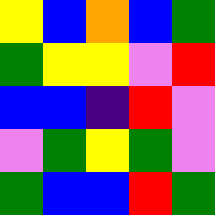[["yellow", "blue", "orange", "blue", "green"], ["green", "yellow", "yellow", "violet", "red"], ["blue", "blue", "indigo", "red", "violet"], ["violet", "green", "yellow", "green", "violet"], ["green", "blue", "blue", "red", "green"]]